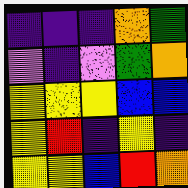[["indigo", "indigo", "indigo", "orange", "green"], ["violet", "indigo", "violet", "green", "orange"], ["yellow", "yellow", "yellow", "blue", "blue"], ["yellow", "red", "indigo", "yellow", "indigo"], ["yellow", "yellow", "blue", "red", "orange"]]